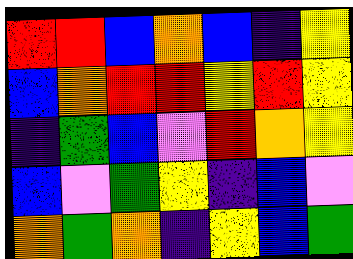[["red", "red", "blue", "orange", "blue", "indigo", "yellow"], ["blue", "orange", "red", "red", "yellow", "red", "yellow"], ["indigo", "green", "blue", "violet", "red", "orange", "yellow"], ["blue", "violet", "green", "yellow", "indigo", "blue", "violet"], ["orange", "green", "orange", "indigo", "yellow", "blue", "green"]]